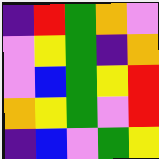[["indigo", "red", "green", "orange", "violet"], ["violet", "yellow", "green", "indigo", "orange"], ["violet", "blue", "green", "yellow", "red"], ["orange", "yellow", "green", "violet", "red"], ["indigo", "blue", "violet", "green", "yellow"]]